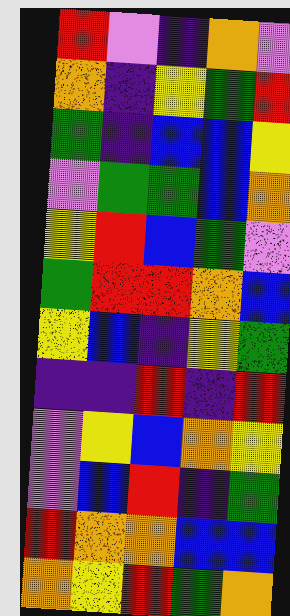[["red", "violet", "indigo", "orange", "violet"], ["orange", "indigo", "yellow", "green", "red"], ["green", "indigo", "blue", "blue", "yellow"], ["violet", "green", "green", "blue", "orange"], ["yellow", "red", "blue", "green", "violet"], ["green", "red", "red", "orange", "blue"], ["yellow", "blue", "indigo", "yellow", "green"], ["indigo", "indigo", "red", "indigo", "red"], ["violet", "yellow", "blue", "orange", "yellow"], ["violet", "blue", "red", "indigo", "green"], ["red", "orange", "orange", "blue", "blue"], ["orange", "yellow", "red", "green", "orange"]]